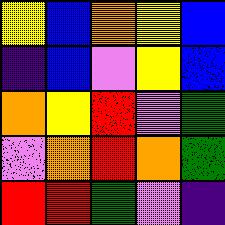[["yellow", "blue", "orange", "yellow", "blue"], ["indigo", "blue", "violet", "yellow", "blue"], ["orange", "yellow", "red", "violet", "green"], ["violet", "orange", "red", "orange", "green"], ["red", "red", "green", "violet", "indigo"]]